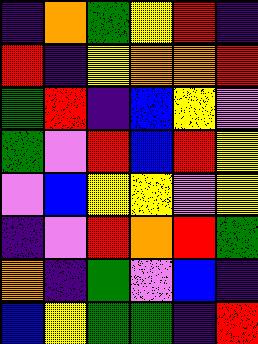[["indigo", "orange", "green", "yellow", "red", "indigo"], ["red", "indigo", "yellow", "orange", "orange", "red"], ["green", "red", "indigo", "blue", "yellow", "violet"], ["green", "violet", "red", "blue", "red", "yellow"], ["violet", "blue", "yellow", "yellow", "violet", "yellow"], ["indigo", "violet", "red", "orange", "red", "green"], ["orange", "indigo", "green", "violet", "blue", "indigo"], ["blue", "yellow", "green", "green", "indigo", "red"]]